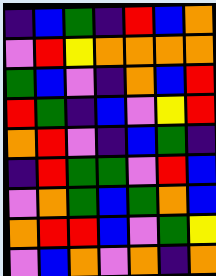[["indigo", "blue", "green", "indigo", "red", "blue", "orange"], ["violet", "red", "yellow", "orange", "orange", "orange", "orange"], ["green", "blue", "violet", "indigo", "orange", "blue", "red"], ["red", "green", "indigo", "blue", "violet", "yellow", "red"], ["orange", "red", "violet", "indigo", "blue", "green", "indigo"], ["indigo", "red", "green", "green", "violet", "red", "blue"], ["violet", "orange", "green", "blue", "green", "orange", "blue"], ["orange", "red", "red", "blue", "violet", "green", "yellow"], ["violet", "blue", "orange", "violet", "orange", "indigo", "orange"]]